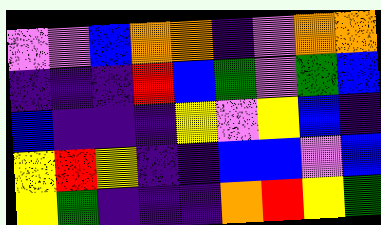[["violet", "violet", "blue", "orange", "orange", "indigo", "violet", "orange", "orange"], ["indigo", "indigo", "indigo", "red", "blue", "green", "violet", "green", "blue"], ["blue", "indigo", "indigo", "indigo", "yellow", "violet", "yellow", "blue", "indigo"], ["yellow", "red", "yellow", "indigo", "indigo", "blue", "blue", "violet", "blue"], ["yellow", "green", "indigo", "indigo", "indigo", "orange", "red", "yellow", "green"]]